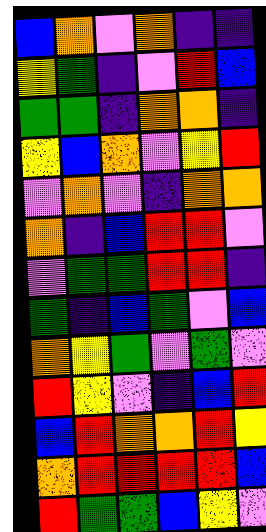[["blue", "orange", "violet", "orange", "indigo", "indigo"], ["yellow", "green", "indigo", "violet", "red", "blue"], ["green", "green", "indigo", "orange", "orange", "indigo"], ["yellow", "blue", "orange", "violet", "yellow", "red"], ["violet", "orange", "violet", "indigo", "orange", "orange"], ["orange", "indigo", "blue", "red", "red", "violet"], ["violet", "green", "green", "red", "red", "indigo"], ["green", "indigo", "blue", "green", "violet", "blue"], ["orange", "yellow", "green", "violet", "green", "violet"], ["red", "yellow", "violet", "indigo", "blue", "red"], ["blue", "red", "orange", "orange", "red", "yellow"], ["orange", "red", "red", "red", "red", "blue"], ["red", "green", "green", "blue", "yellow", "violet"]]